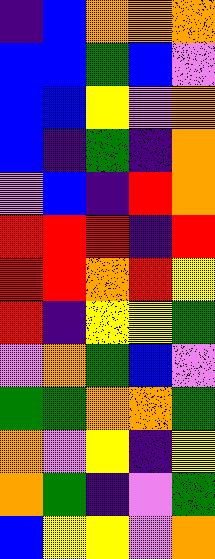[["indigo", "blue", "orange", "orange", "orange"], ["blue", "blue", "green", "blue", "violet"], ["blue", "blue", "yellow", "violet", "orange"], ["blue", "indigo", "green", "indigo", "orange"], ["violet", "blue", "indigo", "red", "orange"], ["red", "red", "red", "indigo", "red"], ["red", "red", "orange", "red", "yellow"], ["red", "indigo", "yellow", "yellow", "green"], ["violet", "orange", "green", "blue", "violet"], ["green", "green", "orange", "orange", "green"], ["orange", "violet", "yellow", "indigo", "yellow"], ["orange", "green", "indigo", "violet", "green"], ["blue", "yellow", "yellow", "violet", "orange"]]